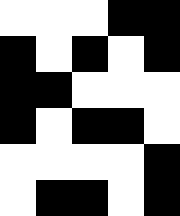[["white", "white", "white", "black", "black"], ["black", "white", "black", "white", "black"], ["black", "black", "white", "white", "white"], ["black", "white", "black", "black", "white"], ["white", "white", "white", "white", "black"], ["white", "black", "black", "white", "black"]]